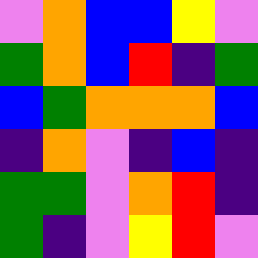[["violet", "orange", "blue", "blue", "yellow", "violet"], ["green", "orange", "blue", "red", "indigo", "green"], ["blue", "green", "orange", "orange", "orange", "blue"], ["indigo", "orange", "violet", "indigo", "blue", "indigo"], ["green", "green", "violet", "orange", "red", "indigo"], ["green", "indigo", "violet", "yellow", "red", "violet"]]